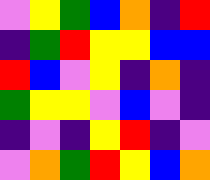[["violet", "yellow", "green", "blue", "orange", "indigo", "red"], ["indigo", "green", "red", "yellow", "yellow", "blue", "blue"], ["red", "blue", "violet", "yellow", "indigo", "orange", "indigo"], ["green", "yellow", "yellow", "violet", "blue", "violet", "indigo"], ["indigo", "violet", "indigo", "yellow", "red", "indigo", "violet"], ["violet", "orange", "green", "red", "yellow", "blue", "orange"]]